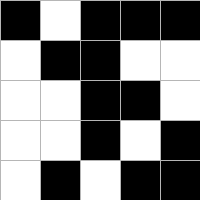[["black", "white", "black", "black", "black"], ["white", "black", "black", "white", "white"], ["white", "white", "black", "black", "white"], ["white", "white", "black", "white", "black"], ["white", "black", "white", "black", "black"]]